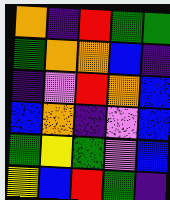[["orange", "indigo", "red", "green", "green"], ["green", "orange", "orange", "blue", "indigo"], ["indigo", "violet", "red", "orange", "blue"], ["blue", "orange", "indigo", "violet", "blue"], ["green", "yellow", "green", "violet", "blue"], ["yellow", "blue", "red", "green", "indigo"]]